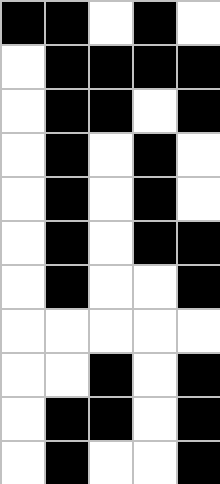[["black", "black", "white", "black", "white"], ["white", "black", "black", "black", "black"], ["white", "black", "black", "white", "black"], ["white", "black", "white", "black", "white"], ["white", "black", "white", "black", "white"], ["white", "black", "white", "black", "black"], ["white", "black", "white", "white", "black"], ["white", "white", "white", "white", "white"], ["white", "white", "black", "white", "black"], ["white", "black", "black", "white", "black"], ["white", "black", "white", "white", "black"]]